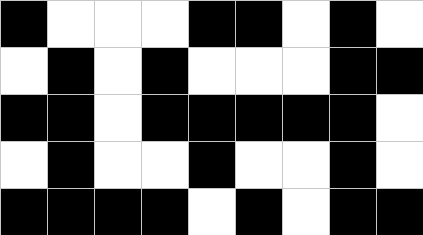[["black", "white", "white", "white", "black", "black", "white", "black", "white"], ["white", "black", "white", "black", "white", "white", "white", "black", "black"], ["black", "black", "white", "black", "black", "black", "black", "black", "white"], ["white", "black", "white", "white", "black", "white", "white", "black", "white"], ["black", "black", "black", "black", "white", "black", "white", "black", "black"]]